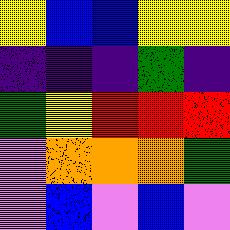[["yellow", "blue", "blue", "yellow", "yellow"], ["indigo", "indigo", "indigo", "green", "indigo"], ["green", "yellow", "red", "red", "red"], ["violet", "orange", "orange", "orange", "green"], ["violet", "blue", "violet", "blue", "violet"]]